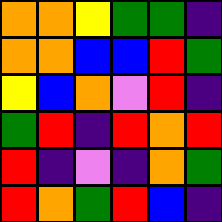[["orange", "orange", "yellow", "green", "green", "indigo"], ["orange", "orange", "blue", "blue", "red", "green"], ["yellow", "blue", "orange", "violet", "red", "indigo"], ["green", "red", "indigo", "red", "orange", "red"], ["red", "indigo", "violet", "indigo", "orange", "green"], ["red", "orange", "green", "red", "blue", "indigo"]]